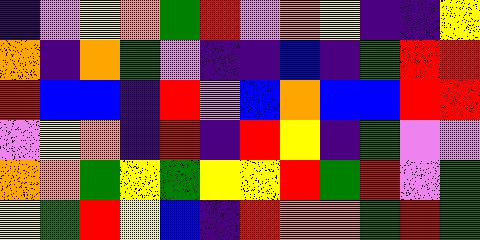[["indigo", "violet", "yellow", "orange", "green", "red", "violet", "orange", "yellow", "indigo", "indigo", "yellow"], ["orange", "indigo", "orange", "green", "violet", "indigo", "indigo", "blue", "indigo", "green", "red", "red"], ["red", "blue", "blue", "indigo", "red", "violet", "blue", "orange", "blue", "blue", "red", "red"], ["violet", "yellow", "orange", "indigo", "red", "indigo", "red", "yellow", "indigo", "green", "violet", "violet"], ["orange", "orange", "green", "yellow", "green", "yellow", "yellow", "red", "green", "red", "violet", "green"], ["yellow", "green", "red", "yellow", "blue", "indigo", "red", "orange", "orange", "green", "red", "green"]]